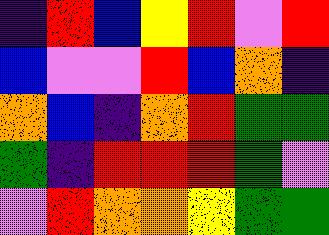[["indigo", "red", "blue", "yellow", "red", "violet", "red"], ["blue", "violet", "violet", "red", "blue", "orange", "indigo"], ["orange", "blue", "indigo", "orange", "red", "green", "green"], ["green", "indigo", "red", "red", "red", "green", "violet"], ["violet", "red", "orange", "orange", "yellow", "green", "green"]]